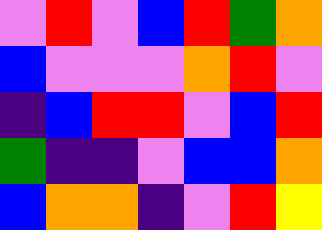[["violet", "red", "violet", "blue", "red", "green", "orange"], ["blue", "violet", "violet", "violet", "orange", "red", "violet"], ["indigo", "blue", "red", "red", "violet", "blue", "red"], ["green", "indigo", "indigo", "violet", "blue", "blue", "orange"], ["blue", "orange", "orange", "indigo", "violet", "red", "yellow"]]